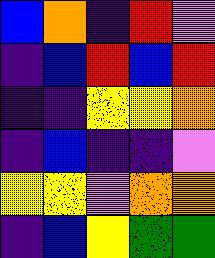[["blue", "orange", "indigo", "red", "violet"], ["indigo", "blue", "red", "blue", "red"], ["indigo", "indigo", "yellow", "yellow", "orange"], ["indigo", "blue", "indigo", "indigo", "violet"], ["yellow", "yellow", "violet", "orange", "orange"], ["indigo", "blue", "yellow", "green", "green"]]